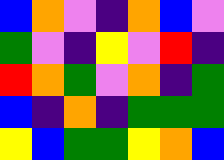[["blue", "orange", "violet", "indigo", "orange", "blue", "violet"], ["green", "violet", "indigo", "yellow", "violet", "red", "indigo"], ["red", "orange", "green", "violet", "orange", "indigo", "green"], ["blue", "indigo", "orange", "indigo", "green", "green", "green"], ["yellow", "blue", "green", "green", "yellow", "orange", "blue"]]